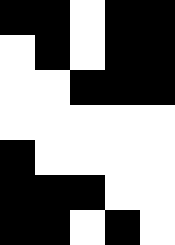[["black", "black", "white", "black", "black"], ["white", "black", "white", "black", "black"], ["white", "white", "black", "black", "black"], ["white", "white", "white", "white", "white"], ["black", "white", "white", "white", "white"], ["black", "black", "black", "white", "white"], ["black", "black", "white", "black", "white"]]